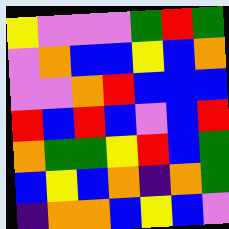[["yellow", "violet", "violet", "violet", "green", "red", "green"], ["violet", "orange", "blue", "blue", "yellow", "blue", "orange"], ["violet", "violet", "orange", "red", "blue", "blue", "blue"], ["red", "blue", "red", "blue", "violet", "blue", "red"], ["orange", "green", "green", "yellow", "red", "blue", "green"], ["blue", "yellow", "blue", "orange", "indigo", "orange", "green"], ["indigo", "orange", "orange", "blue", "yellow", "blue", "violet"]]